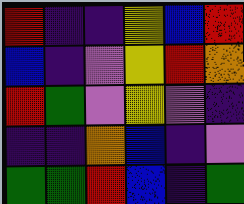[["red", "indigo", "indigo", "yellow", "blue", "red"], ["blue", "indigo", "violet", "yellow", "red", "orange"], ["red", "green", "violet", "yellow", "violet", "indigo"], ["indigo", "indigo", "orange", "blue", "indigo", "violet"], ["green", "green", "red", "blue", "indigo", "green"]]